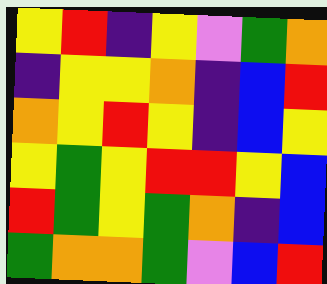[["yellow", "red", "indigo", "yellow", "violet", "green", "orange"], ["indigo", "yellow", "yellow", "orange", "indigo", "blue", "red"], ["orange", "yellow", "red", "yellow", "indigo", "blue", "yellow"], ["yellow", "green", "yellow", "red", "red", "yellow", "blue"], ["red", "green", "yellow", "green", "orange", "indigo", "blue"], ["green", "orange", "orange", "green", "violet", "blue", "red"]]